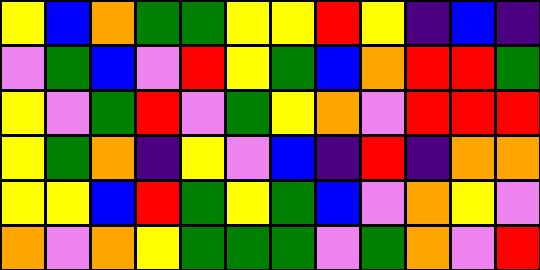[["yellow", "blue", "orange", "green", "green", "yellow", "yellow", "red", "yellow", "indigo", "blue", "indigo"], ["violet", "green", "blue", "violet", "red", "yellow", "green", "blue", "orange", "red", "red", "green"], ["yellow", "violet", "green", "red", "violet", "green", "yellow", "orange", "violet", "red", "red", "red"], ["yellow", "green", "orange", "indigo", "yellow", "violet", "blue", "indigo", "red", "indigo", "orange", "orange"], ["yellow", "yellow", "blue", "red", "green", "yellow", "green", "blue", "violet", "orange", "yellow", "violet"], ["orange", "violet", "orange", "yellow", "green", "green", "green", "violet", "green", "orange", "violet", "red"]]